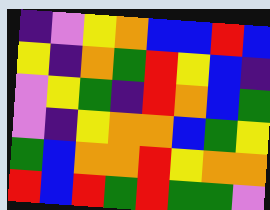[["indigo", "violet", "yellow", "orange", "blue", "blue", "red", "blue"], ["yellow", "indigo", "orange", "green", "red", "yellow", "blue", "indigo"], ["violet", "yellow", "green", "indigo", "red", "orange", "blue", "green"], ["violet", "indigo", "yellow", "orange", "orange", "blue", "green", "yellow"], ["green", "blue", "orange", "orange", "red", "yellow", "orange", "orange"], ["red", "blue", "red", "green", "red", "green", "green", "violet"]]